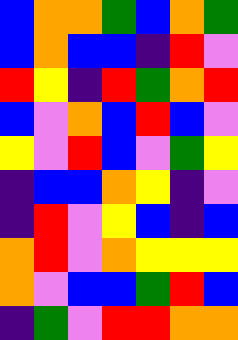[["blue", "orange", "orange", "green", "blue", "orange", "green"], ["blue", "orange", "blue", "blue", "indigo", "red", "violet"], ["red", "yellow", "indigo", "red", "green", "orange", "red"], ["blue", "violet", "orange", "blue", "red", "blue", "violet"], ["yellow", "violet", "red", "blue", "violet", "green", "yellow"], ["indigo", "blue", "blue", "orange", "yellow", "indigo", "violet"], ["indigo", "red", "violet", "yellow", "blue", "indigo", "blue"], ["orange", "red", "violet", "orange", "yellow", "yellow", "yellow"], ["orange", "violet", "blue", "blue", "green", "red", "blue"], ["indigo", "green", "violet", "red", "red", "orange", "orange"]]